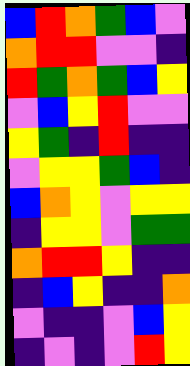[["blue", "red", "orange", "green", "blue", "violet"], ["orange", "red", "red", "violet", "violet", "indigo"], ["red", "green", "orange", "green", "blue", "yellow"], ["violet", "blue", "yellow", "red", "violet", "violet"], ["yellow", "green", "indigo", "red", "indigo", "indigo"], ["violet", "yellow", "yellow", "green", "blue", "indigo"], ["blue", "orange", "yellow", "violet", "yellow", "yellow"], ["indigo", "yellow", "yellow", "violet", "green", "green"], ["orange", "red", "red", "yellow", "indigo", "indigo"], ["indigo", "blue", "yellow", "indigo", "indigo", "orange"], ["violet", "indigo", "indigo", "violet", "blue", "yellow"], ["indigo", "violet", "indigo", "violet", "red", "yellow"]]